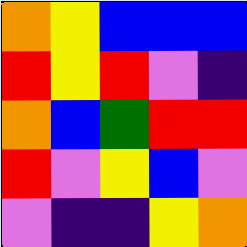[["orange", "yellow", "blue", "blue", "blue"], ["red", "yellow", "red", "violet", "indigo"], ["orange", "blue", "green", "red", "red"], ["red", "violet", "yellow", "blue", "violet"], ["violet", "indigo", "indigo", "yellow", "orange"]]